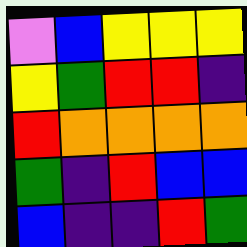[["violet", "blue", "yellow", "yellow", "yellow"], ["yellow", "green", "red", "red", "indigo"], ["red", "orange", "orange", "orange", "orange"], ["green", "indigo", "red", "blue", "blue"], ["blue", "indigo", "indigo", "red", "green"]]